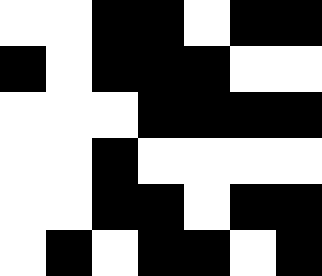[["white", "white", "black", "black", "white", "black", "black"], ["black", "white", "black", "black", "black", "white", "white"], ["white", "white", "white", "black", "black", "black", "black"], ["white", "white", "black", "white", "white", "white", "white"], ["white", "white", "black", "black", "white", "black", "black"], ["white", "black", "white", "black", "black", "white", "black"]]